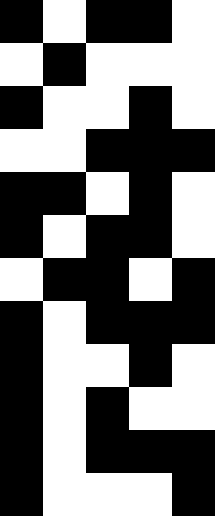[["black", "white", "black", "black", "white"], ["white", "black", "white", "white", "white"], ["black", "white", "white", "black", "white"], ["white", "white", "black", "black", "black"], ["black", "black", "white", "black", "white"], ["black", "white", "black", "black", "white"], ["white", "black", "black", "white", "black"], ["black", "white", "black", "black", "black"], ["black", "white", "white", "black", "white"], ["black", "white", "black", "white", "white"], ["black", "white", "black", "black", "black"], ["black", "white", "white", "white", "black"]]